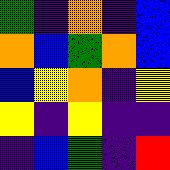[["green", "indigo", "orange", "indigo", "blue"], ["orange", "blue", "green", "orange", "blue"], ["blue", "yellow", "orange", "indigo", "yellow"], ["yellow", "indigo", "yellow", "indigo", "indigo"], ["indigo", "blue", "green", "indigo", "red"]]